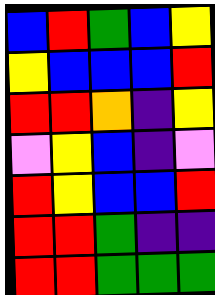[["blue", "red", "green", "blue", "yellow"], ["yellow", "blue", "blue", "blue", "red"], ["red", "red", "orange", "indigo", "yellow"], ["violet", "yellow", "blue", "indigo", "violet"], ["red", "yellow", "blue", "blue", "red"], ["red", "red", "green", "indigo", "indigo"], ["red", "red", "green", "green", "green"]]